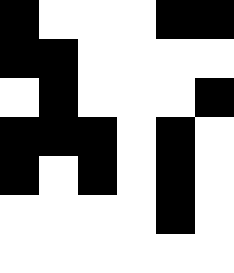[["black", "white", "white", "white", "black", "black"], ["black", "black", "white", "white", "white", "white"], ["white", "black", "white", "white", "white", "black"], ["black", "black", "black", "white", "black", "white"], ["black", "white", "black", "white", "black", "white"], ["white", "white", "white", "white", "black", "white"], ["white", "white", "white", "white", "white", "white"]]